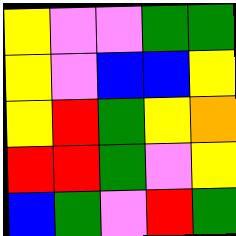[["yellow", "violet", "violet", "green", "green"], ["yellow", "violet", "blue", "blue", "yellow"], ["yellow", "red", "green", "yellow", "orange"], ["red", "red", "green", "violet", "yellow"], ["blue", "green", "violet", "red", "green"]]